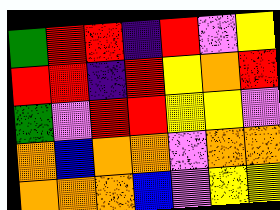[["green", "red", "red", "indigo", "red", "violet", "yellow"], ["red", "red", "indigo", "red", "yellow", "orange", "red"], ["green", "violet", "red", "red", "yellow", "yellow", "violet"], ["orange", "blue", "orange", "orange", "violet", "orange", "orange"], ["orange", "orange", "orange", "blue", "violet", "yellow", "yellow"]]